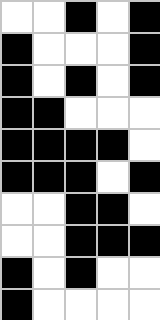[["white", "white", "black", "white", "black"], ["black", "white", "white", "white", "black"], ["black", "white", "black", "white", "black"], ["black", "black", "white", "white", "white"], ["black", "black", "black", "black", "white"], ["black", "black", "black", "white", "black"], ["white", "white", "black", "black", "white"], ["white", "white", "black", "black", "black"], ["black", "white", "black", "white", "white"], ["black", "white", "white", "white", "white"]]